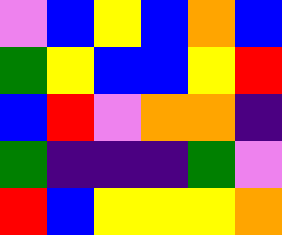[["violet", "blue", "yellow", "blue", "orange", "blue"], ["green", "yellow", "blue", "blue", "yellow", "red"], ["blue", "red", "violet", "orange", "orange", "indigo"], ["green", "indigo", "indigo", "indigo", "green", "violet"], ["red", "blue", "yellow", "yellow", "yellow", "orange"]]